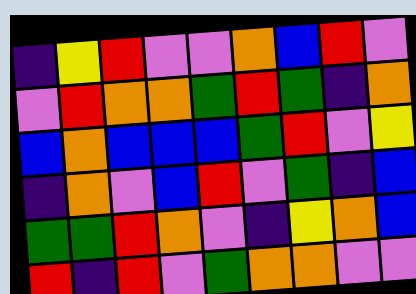[["indigo", "yellow", "red", "violet", "violet", "orange", "blue", "red", "violet"], ["violet", "red", "orange", "orange", "green", "red", "green", "indigo", "orange"], ["blue", "orange", "blue", "blue", "blue", "green", "red", "violet", "yellow"], ["indigo", "orange", "violet", "blue", "red", "violet", "green", "indigo", "blue"], ["green", "green", "red", "orange", "violet", "indigo", "yellow", "orange", "blue"], ["red", "indigo", "red", "violet", "green", "orange", "orange", "violet", "violet"]]